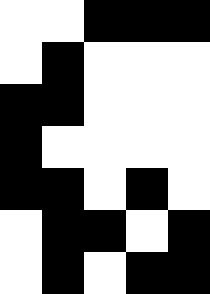[["white", "white", "black", "black", "black"], ["white", "black", "white", "white", "white"], ["black", "black", "white", "white", "white"], ["black", "white", "white", "white", "white"], ["black", "black", "white", "black", "white"], ["white", "black", "black", "white", "black"], ["white", "black", "white", "black", "black"]]